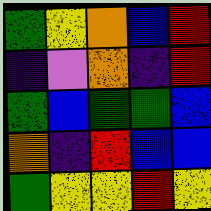[["green", "yellow", "orange", "blue", "red"], ["indigo", "violet", "orange", "indigo", "red"], ["green", "blue", "green", "green", "blue"], ["orange", "indigo", "red", "blue", "blue"], ["green", "yellow", "yellow", "red", "yellow"]]